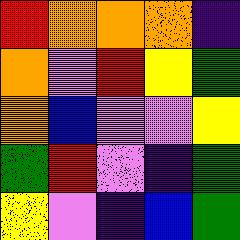[["red", "orange", "orange", "orange", "indigo"], ["orange", "violet", "red", "yellow", "green"], ["orange", "blue", "violet", "violet", "yellow"], ["green", "red", "violet", "indigo", "green"], ["yellow", "violet", "indigo", "blue", "green"]]